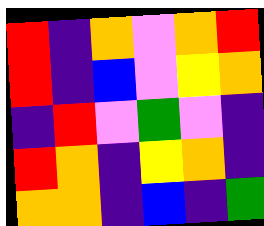[["red", "indigo", "orange", "violet", "orange", "red"], ["red", "indigo", "blue", "violet", "yellow", "orange"], ["indigo", "red", "violet", "green", "violet", "indigo"], ["red", "orange", "indigo", "yellow", "orange", "indigo"], ["orange", "orange", "indigo", "blue", "indigo", "green"]]